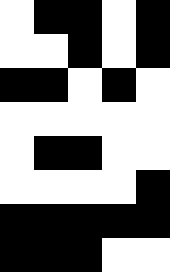[["white", "black", "black", "white", "black"], ["white", "white", "black", "white", "black"], ["black", "black", "white", "black", "white"], ["white", "white", "white", "white", "white"], ["white", "black", "black", "white", "white"], ["white", "white", "white", "white", "black"], ["black", "black", "black", "black", "black"], ["black", "black", "black", "white", "white"]]